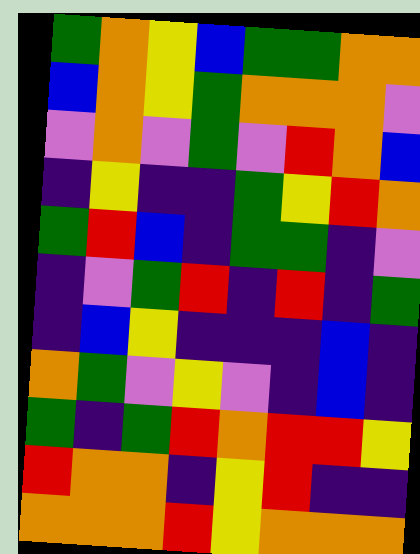[["green", "orange", "yellow", "blue", "green", "green", "orange", "orange"], ["blue", "orange", "yellow", "green", "orange", "orange", "orange", "violet"], ["violet", "orange", "violet", "green", "violet", "red", "orange", "blue"], ["indigo", "yellow", "indigo", "indigo", "green", "yellow", "red", "orange"], ["green", "red", "blue", "indigo", "green", "green", "indigo", "violet"], ["indigo", "violet", "green", "red", "indigo", "red", "indigo", "green"], ["indigo", "blue", "yellow", "indigo", "indigo", "indigo", "blue", "indigo"], ["orange", "green", "violet", "yellow", "violet", "indigo", "blue", "indigo"], ["green", "indigo", "green", "red", "orange", "red", "red", "yellow"], ["red", "orange", "orange", "indigo", "yellow", "red", "indigo", "indigo"], ["orange", "orange", "orange", "red", "yellow", "orange", "orange", "orange"]]